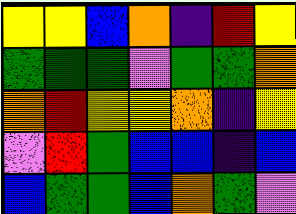[["yellow", "yellow", "blue", "orange", "indigo", "red", "yellow"], ["green", "green", "green", "violet", "green", "green", "orange"], ["orange", "red", "yellow", "yellow", "orange", "indigo", "yellow"], ["violet", "red", "green", "blue", "blue", "indigo", "blue"], ["blue", "green", "green", "blue", "orange", "green", "violet"]]